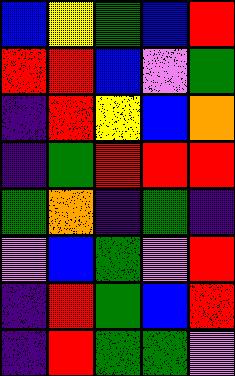[["blue", "yellow", "green", "blue", "red"], ["red", "red", "blue", "violet", "green"], ["indigo", "red", "yellow", "blue", "orange"], ["indigo", "green", "red", "red", "red"], ["green", "orange", "indigo", "green", "indigo"], ["violet", "blue", "green", "violet", "red"], ["indigo", "red", "green", "blue", "red"], ["indigo", "red", "green", "green", "violet"]]